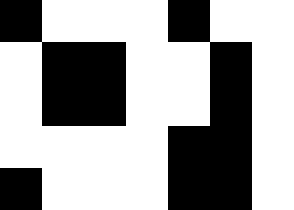[["black", "white", "white", "white", "black", "white", "white"], ["white", "black", "black", "white", "white", "black", "white"], ["white", "black", "black", "white", "white", "black", "white"], ["white", "white", "white", "white", "black", "black", "white"], ["black", "white", "white", "white", "black", "black", "white"]]